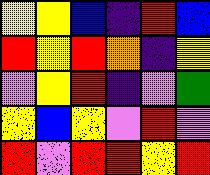[["yellow", "yellow", "blue", "indigo", "red", "blue"], ["red", "yellow", "red", "orange", "indigo", "yellow"], ["violet", "yellow", "red", "indigo", "violet", "green"], ["yellow", "blue", "yellow", "violet", "red", "violet"], ["red", "violet", "red", "red", "yellow", "red"]]